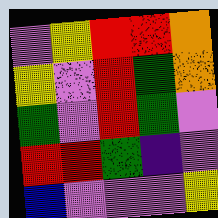[["violet", "yellow", "red", "red", "orange"], ["yellow", "violet", "red", "green", "orange"], ["green", "violet", "red", "green", "violet"], ["red", "red", "green", "indigo", "violet"], ["blue", "violet", "violet", "violet", "yellow"]]